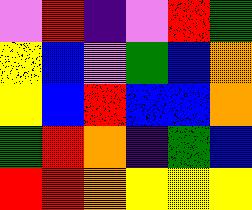[["violet", "red", "indigo", "violet", "red", "green"], ["yellow", "blue", "violet", "green", "blue", "orange"], ["yellow", "blue", "red", "blue", "blue", "orange"], ["green", "red", "orange", "indigo", "green", "blue"], ["red", "red", "orange", "yellow", "yellow", "yellow"]]